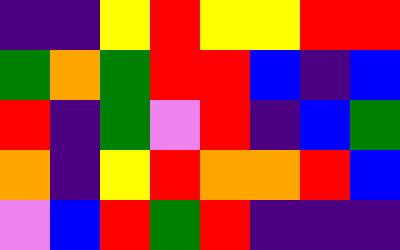[["indigo", "indigo", "yellow", "red", "yellow", "yellow", "red", "red"], ["green", "orange", "green", "red", "red", "blue", "indigo", "blue"], ["red", "indigo", "green", "violet", "red", "indigo", "blue", "green"], ["orange", "indigo", "yellow", "red", "orange", "orange", "red", "blue"], ["violet", "blue", "red", "green", "red", "indigo", "indigo", "indigo"]]